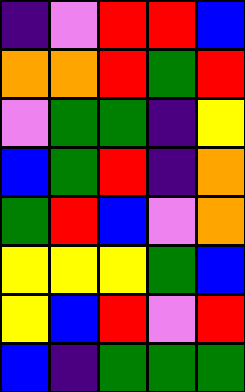[["indigo", "violet", "red", "red", "blue"], ["orange", "orange", "red", "green", "red"], ["violet", "green", "green", "indigo", "yellow"], ["blue", "green", "red", "indigo", "orange"], ["green", "red", "blue", "violet", "orange"], ["yellow", "yellow", "yellow", "green", "blue"], ["yellow", "blue", "red", "violet", "red"], ["blue", "indigo", "green", "green", "green"]]